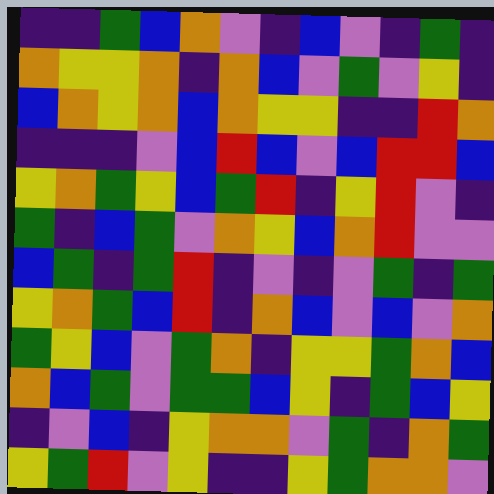[["indigo", "indigo", "green", "blue", "orange", "violet", "indigo", "blue", "violet", "indigo", "green", "indigo"], ["orange", "yellow", "yellow", "orange", "indigo", "orange", "blue", "violet", "green", "violet", "yellow", "indigo"], ["blue", "orange", "yellow", "orange", "blue", "orange", "yellow", "yellow", "indigo", "indigo", "red", "orange"], ["indigo", "indigo", "indigo", "violet", "blue", "red", "blue", "violet", "blue", "red", "red", "blue"], ["yellow", "orange", "green", "yellow", "blue", "green", "red", "indigo", "yellow", "red", "violet", "indigo"], ["green", "indigo", "blue", "green", "violet", "orange", "yellow", "blue", "orange", "red", "violet", "violet"], ["blue", "green", "indigo", "green", "red", "indigo", "violet", "indigo", "violet", "green", "indigo", "green"], ["yellow", "orange", "green", "blue", "red", "indigo", "orange", "blue", "violet", "blue", "violet", "orange"], ["green", "yellow", "blue", "violet", "green", "orange", "indigo", "yellow", "yellow", "green", "orange", "blue"], ["orange", "blue", "green", "violet", "green", "green", "blue", "yellow", "indigo", "green", "blue", "yellow"], ["indigo", "violet", "blue", "indigo", "yellow", "orange", "orange", "violet", "green", "indigo", "orange", "green"], ["yellow", "green", "red", "violet", "yellow", "indigo", "indigo", "yellow", "green", "orange", "orange", "violet"]]